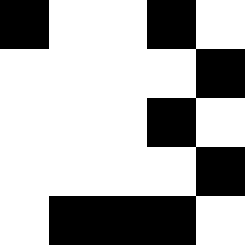[["black", "white", "white", "black", "white"], ["white", "white", "white", "white", "black"], ["white", "white", "white", "black", "white"], ["white", "white", "white", "white", "black"], ["white", "black", "black", "black", "white"]]